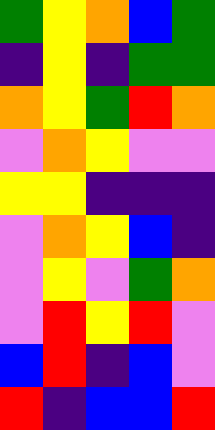[["green", "yellow", "orange", "blue", "green"], ["indigo", "yellow", "indigo", "green", "green"], ["orange", "yellow", "green", "red", "orange"], ["violet", "orange", "yellow", "violet", "violet"], ["yellow", "yellow", "indigo", "indigo", "indigo"], ["violet", "orange", "yellow", "blue", "indigo"], ["violet", "yellow", "violet", "green", "orange"], ["violet", "red", "yellow", "red", "violet"], ["blue", "red", "indigo", "blue", "violet"], ["red", "indigo", "blue", "blue", "red"]]